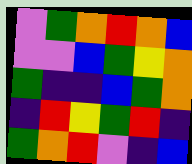[["violet", "green", "orange", "red", "orange", "blue"], ["violet", "violet", "blue", "green", "yellow", "orange"], ["green", "indigo", "indigo", "blue", "green", "orange"], ["indigo", "red", "yellow", "green", "red", "indigo"], ["green", "orange", "red", "violet", "indigo", "blue"]]